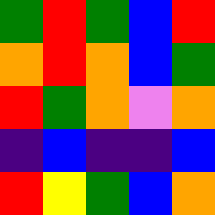[["green", "red", "green", "blue", "red"], ["orange", "red", "orange", "blue", "green"], ["red", "green", "orange", "violet", "orange"], ["indigo", "blue", "indigo", "indigo", "blue"], ["red", "yellow", "green", "blue", "orange"]]